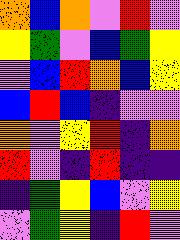[["orange", "blue", "orange", "violet", "red", "violet"], ["yellow", "green", "violet", "blue", "green", "yellow"], ["violet", "blue", "red", "orange", "blue", "yellow"], ["blue", "red", "blue", "indigo", "violet", "violet"], ["orange", "violet", "yellow", "red", "indigo", "orange"], ["red", "violet", "indigo", "red", "indigo", "indigo"], ["indigo", "green", "yellow", "blue", "violet", "yellow"], ["violet", "green", "yellow", "indigo", "red", "violet"]]